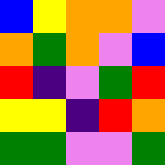[["blue", "yellow", "orange", "orange", "violet"], ["orange", "green", "orange", "violet", "blue"], ["red", "indigo", "violet", "green", "red"], ["yellow", "yellow", "indigo", "red", "orange"], ["green", "green", "violet", "violet", "green"]]